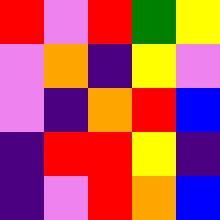[["red", "violet", "red", "green", "yellow"], ["violet", "orange", "indigo", "yellow", "violet"], ["violet", "indigo", "orange", "red", "blue"], ["indigo", "red", "red", "yellow", "indigo"], ["indigo", "violet", "red", "orange", "blue"]]